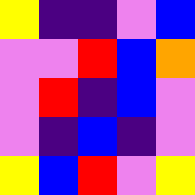[["yellow", "indigo", "indigo", "violet", "blue"], ["violet", "violet", "red", "blue", "orange"], ["violet", "red", "indigo", "blue", "violet"], ["violet", "indigo", "blue", "indigo", "violet"], ["yellow", "blue", "red", "violet", "yellow"]]